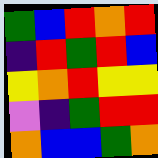[["green", "blue", "red", "orange", "red"], ["indigo", "red", "green", "red", "blue"], ["yellow", "orange", "red", "yellow", "yellow"], ["violet", "indigo", "green", "red", "red"], ["orange", "blue", "blue", "green", "orange"]]